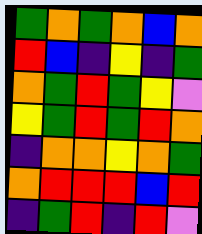[["green", "orange", "green", "orange", "blue", "orange"], ["red", "blue", "indigo", "yellow", "indigo", "green"], ["orange", "green", "red", "green", "yellow", "violet"], ["yellow", "green", "red", "green", "red", "orange"], ["indigo", "orange", "orange", "yellow", "orange", "green"], ["orange", "red", "red", "red", "blue", "red"], ["indigo", "green", "red", "indigo", "red", "violet"]]